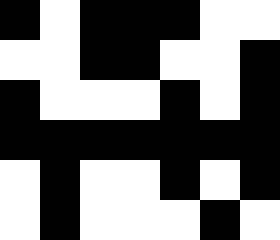[["black", "white", "black", "black", "black", "white", "white"], ["white", "white", "black", "black", "white", "white", "black"], ["black", "white", "white", "white", "black", "white", "black"], ["black", "black", "black", "black", "black", "black", "black"], ["white", "black", "white", "white", "black", "white", "black"], ["white", "black", "white", "white", "white", "black", "white"]]